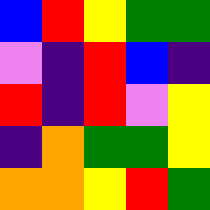[["blue", "red", "yellow", "green", "green"], ["violet", "indigo", "red", "blue", "indigo"], ["red", "indigo", "red", "violet", "yellow"], ["indigo", "orange", "green", "green", "yellow"], ["orange", "orange", "yellow", "red", "green"]]